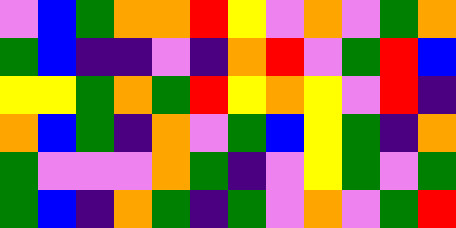[["violet", "blue", "green", "orange", "orange", "red", "yellow", "violet", "orange", "violet", "green", "orange"], ["green", "blue", "indigo", "indigo", "violet", "indigo", "orange", "red", "violet", "green", "red", "blue"], ["yellow", "yellow", "green", "orange", "green", "red", "yellow", "orange", "yellow", "violet", "red", "indigo"], ["orange", "blue", "green", "indigo", "orange", "violet", "green", "blue", "yellow", "green", "indigo", "orange"], ["green", "violet", "violet", "violet", "orange", "green", "indigo", "violet", "yellow", "green", "violet", "green"], ["green", "blue", "indigo", "orange", "green", "indigo", "green", "violet", "orange", "violet", "green", "red"]]